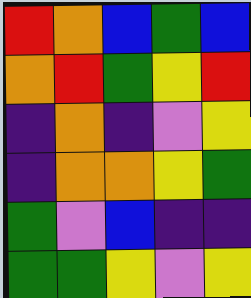[["red", "orange", "blue", "green", "blue"], ["orange", "red", "green", "yellow", "red"], ["indigo", "orange", "indigo", "violet", "yellow"], ["indigo", "orange", "orange", "yellow", "green"], ["green", "violet", "blue", "indigo", "indigo"], ["green", "green", "yellow", "violet", "yellow"]]